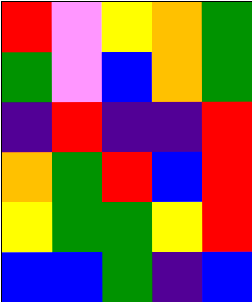[["red", "violet", "yellow", "orange", "green"], ["green", "violet", "blue", "orange", "green"], ["indigo", "red", "indigo", "indigo", "red"], ["orange", "green", "red", "blue", "red"], ["yellow", "green", "green", "yellow", "red"], ["blue", "blue", "green", "indigo", "blue"]]